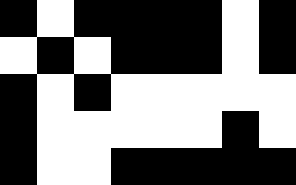[["black", "white", "black", "black", "black", "black", "white", "black"], ["white", "black", "white", "black", "black", "black", "white", "black"], ["black", "white", "black", "white", "white", "white", "white", "white"], ["black", "white", "white", "white", "white", "white", "black", "white"], ["black", "white", "white", "black", "black", "black", "black", "black"]]